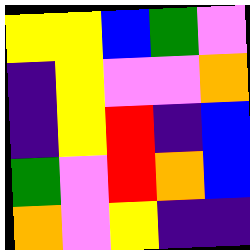[["yellow", "yellow", "blue", "green", "violet"], ["indigo", "yellow", "violet", "violet", "orange"], ["indigo", "yellow", "red", "indigo", "blue"], ["green", "violet", "red", "orange", "blue"], ["orange", "violet", "yellow", "indigo", "indigo"]]